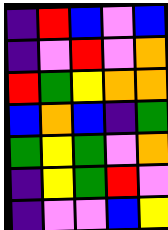[["indigo", "red", "blue", "violet", "blue"], ["indigo", "violet", "red", "violet", "orange"], ["red", "green", "yellow", "orange", "orange"], ["blue", "orange", "blue", "indigo", "green"], ["green", "yellow", "green", "violet", "orange"], ["indigo", "yellow", "green", "red", "violet"], ["indigo", "violet", "violet", "blue", "yellow"]]